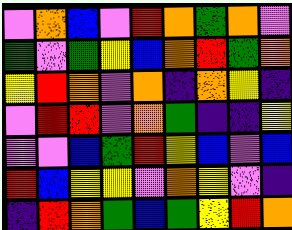[["violet", "orange", "blue", "violet", "red", "orange", "green", "orange", "violet"], ["green", "violet", "green", "yellow", "blue", "orange", "red", "green", "orange"], ["yellow", "red", "orange", "violet", "orange", "indigo", "orange", "yellow", "indigo"], ["violet", "red", "red", "violet", "orange", "green", "indigo", "indigo", "yellow"], ["violet", "violet", "blue", "green", "red", "yellow", "blue", "violet", "blue"], ["red", "blue", "yellow", "yellow", "violet", "orange", "yellow", "violet", "indigo"], ["indigo", "red", "orange", "green", "blue", "green", "yellow", "red", "orange"]]